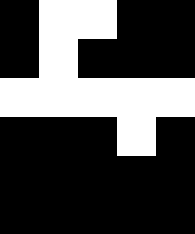[["black", "white", "white", "black", "black"], ["black", "white", "black", "black", "black"], ["white", "white", "white", "white", "white"], ["black", "black", "black", "white", "black"], ["black", "black", "black", "black", "black"], ["black", "black", "black", "black", "black"]]